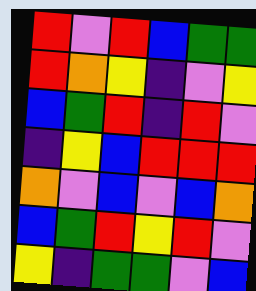[["red", "violet", "red", "blue", "green", "green"], ["red", "orange", "yellow", "indigo", "violet", "yellow"], ["blue", "green", "red", "indigo", "red", "violet"], ["indigo", "yellow", "blue", "red", "red", "red"], ["orange", "violet", "blue", "violet", "blue", "orange"], ["blue", "green", "red", "yellow", "red", "violet"], ["yellow", "indigo", "green", "green", "violet", "blue"]]